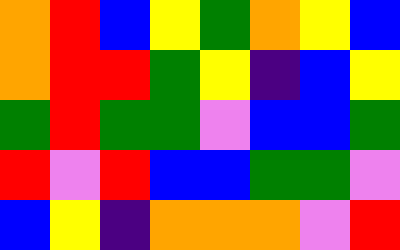[["orange", "red", "blue", "yellow", "green", "orange", "yellow", "blue"], ["orange", "red", "red", "green", "yellow", "indigo", "blue", "yellow"], ["green", "red", "green", "green", "violet", "blue", "blue", "green"], ["red", "violet", "red", "blue", "blue", "green", "green", "violet"], ["blue", "yellow", "indigo", "orange", "orange", "orange", "violet", "red"]]